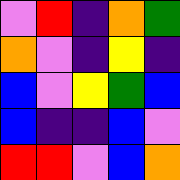[["violet", "red", "indigo", "orange", "green"], ["orange", "violet", "indigo", "yellow", "indigo"], ["blue", "violet", "yellow", "green", "blue"], ["blue", "indigo", "indigo", "blue", "violet"], ["red", "red", "violet", "blue", "orange"]]